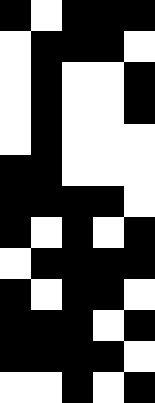[["black", "white", "black", "black", "black"], ["white", "black", "black", "black", "white"], ["white", "black", "white", "white", "black"], ["white", "black", "white", "white", "black"], ["white", "black", "white", "white", "white"], ["black", "black", "white", "white", "white"], ["black", "black", "black", "black", "white"], ["black", "white", "black", "white", "black"], ["white", "black", "black", "black", "black"], ["black", "white", "black", "black", "white"], ["black", "black", "black", "white", "black"], ["black", "black", "black", "black", "white"], ["white", "white", "black", "white", "black"]]